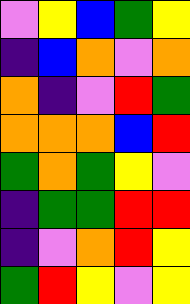[["violet", "yellow", "blue", "green", "yellow"], ["indigo", "blue", "orange", "violet", "orange"], ["orange", "indigo", "violet", "red", "green"], ["orange", "orange", "orange", "blue", "red"], ["green", "orange", "green", "yellow", "violet"], ["indigo", "green", "green", "red", "red"], ["indigo", "violet", "orange", "red", "yellow"], ["green", "red", "yellow", "violet", "yellow"]]